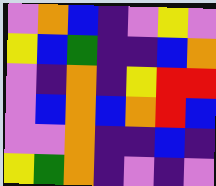[["violet", "orange", "blue", "indigo", "violet", "yellow", "violet"], ["yellow", "blue", "green", "indigo", "indigo", "blue", "orange"], ["violet", "indigo", "orange", "indigo", "yellow", "red", "red"], ["violet", "blue", "orange", "blue", "orange", "red", "blue"], ["violet", "violet", "orange", "indigo", "indigo", "blue", "indigo"], ["yellow", "green", "orange", "indigo", "violet", "indigo", "violet"]]